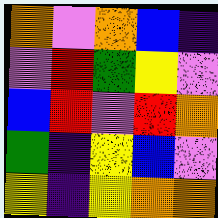[["orange", "violet", "orange", "blue", "indigo"], ["violet", "red", "green", "yellow", "violet"], ["blue", "red", "violet", "red", "orange"], ["green", "indigo", "yellow", "blue", "violet"], ["yellow", "indigo", "yellow", "orange", "orange"]]